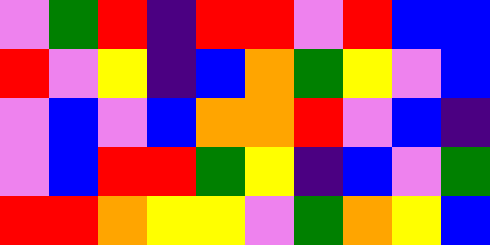[["violet", "green", "red", "indigo", "red", "red", "violet", "red", "blue", "blue"], ["red", "violet", "yellow", "indigo", "blue", "orange", "green", "yellow", "violet", "blue"], ["violet", "blue", "violet", "blue", "orange", "orange", "red", "violet", "blue", "indigo"], ["violet", "blue", "red", "red", "green", "yellow", "indigo", "blue", "violet", "green"], ["red", "red", "orange", "yellow", "yellow", "violet", "green", "orange", "yellow", "blue"]]